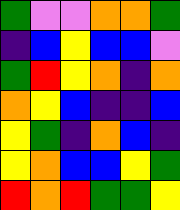[["green", "violet", "violet", "orange", "orange", "green"], ["indigo", "blue", "yellow", "blue", "blue", "violet"], ["green", "red", "yellow", "orange", "indigo", "orange"], ["orange", "yellow", "blue", "indigo", "indigo", "blue"], ["yellow", "green", "indigo", "orange", "blue", "indigo"], ["yellow", "orange", "blue", "blue", "yellow", "green"], ["red", "orange", "red", "green", "green", "yellow"]]